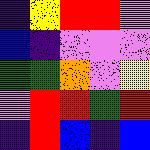[["indigo", "yellow", "red", "red", "violet"], ["blue", "indigo", "violet", "violet", "violet"], ["green", "green", "orange", "violet", "yellow"], ["violet", "red", "red", "green", "red"], ["indigo", "red", "blue", "indigo", "blue"]]